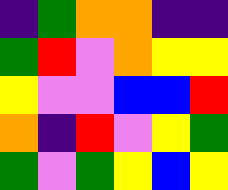[["indigo", "green", "orange", "orange", "indigo", "indigo"], ["green", "red", "violet", "orange", "yellow", "yellow"], ["yellow", "violet", "violet", "blue", "blue", "red"], ["orange", "indigo", "red", "violet", "yellow", "green"], ["green", "violet", "green", "yellow", "blue", "yellow"]]